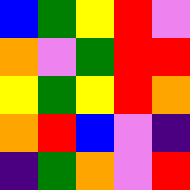[["blue", "green", "yellow", "red", "violet"], ["orange", "violet", "green", "red", "red"], ["yellow", "green", "yellow", "red", "orange"], ["orange", "red", "blue", "violet", "indigo"], ["indigo", "green", "orange", "violet", "red"]]